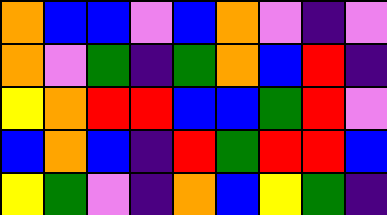[["orange", "blue", "blue", "violet", "blue", "orange", "violet", "indigo", "violet"], ["orange", "violet", "green", "indigo", "green", "orange", "blue", "red", "indigo"], ["yellow", "orange", "red", "red", "blue", "blue", "green", "red", "violet"], ["blue", "orange", "blue", "indigo", "red", "green", "red", "red", "blue"], ["yellow", "green", "violet", "indigo", "orange", "blue", "yellow", "green", "indigo"]]